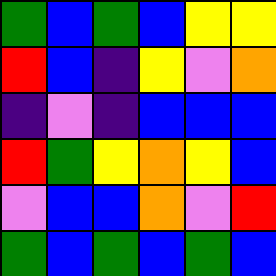[["green", "blue", "green", "blue", "yellow", "yellow"], ["red", "blue", "indigo", "yellow", "violet", "orange"], ["indigo", "violet", "indigo", "blue", "blue", "blue"], ["red", "green", "yellow", "orange", "yellow", "blue"], ["violet", "blue", "blue", "orange", "violet", "red"], ["green", "blue", "green", "blue", "green", "blue"]]